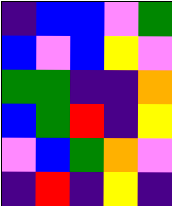[["indigo", "blue", "blue", "violet", "green"], ["blue", "violet", "blue", "yellow", "violet"], ["green", "green", "indigo", "indigo", "orange"], ["blue", "green", "red", "indigo", "yellow"], ["violet", "blue", "green", "orange", "violet"], ["indigo", "red", "indigo", "yellow", "indigo"]]